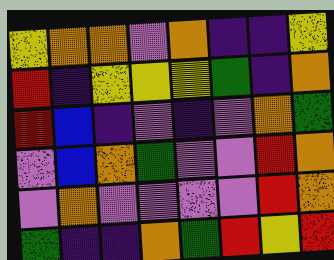[["yellow", "orange", "orange", "violet", "orange", "indigo", "indigo", "yellow"], ["red", "indigo", "yellow", "yellow", "yellow", "green", "indigo", "orange"], ["red", "blue", "indigo", "violet", "indigo", "violet", "orange", "green"], ["violet", "blue", "orange", "green", "violet", "violet", "red", "orange"], ["violet", "orange", "violet", "violet", "violet", "violet", "red", "orange"], ["green", "indigo", "indigo", "orange", "green", "red", "yellow", "red"]]